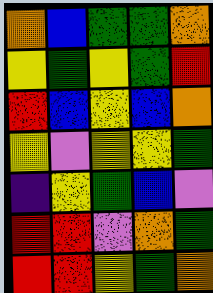[["orange", "blue", "green", "green", "orange"], ["yellow", "green", "yellow", "green", "red"], ["red", "blue", "yellow", "blue", "orange"], ["yellow", "violet", "yellow", "yellow", "green"], ["indigo", "yellow", "green", "blue", "violet"], ["red", "red", "violet", "orange", "green"], ["red", "red", "yellow", "green", "orange"]]